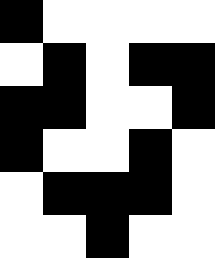[["black", "white", "white", "white", "white"], ["white", "black", "white", "black", "black"], ["black", "black", "white", "white", "black"], ["black", "white", "white", "black", "white"], ["white", "black", "black", "black", "white"], ["white", "white", "black", "white", "white"]]